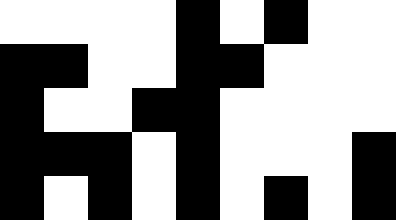[["white", "white", "white", "white", "black", "white", "black", "white", "white"], ["black", "black", "white", "white", "black", "black", "white", "white", "white"], ["black", "white", "white", "black", "black", "white", "white", "white", "white"], ["black", "black", "black", "white", "black", "white", "white", "white", "black"], ["black", "white", "black", "white", "black", "white", "black", "white", "black"]]